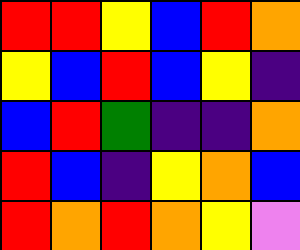[["red", "red", "yellow", "blue", "red", "orange"], ["yellow", "blue", "red", "blue", "yellow", "indigo"], ["blue", "red", "green", "indigo", "indigo", "orange"], ["red", "blue", "indigo", "yellow", "orange", "blue"], ["red", "orange", "red", "orange", "yellow", "violet"]]